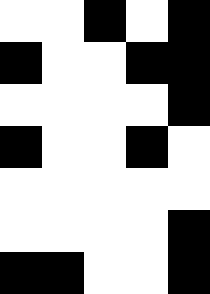[["white", "white", "black", "white", "black"], ["black", "white", "white", "black", "black"], ["white", "white", "white", "white", "black"], ["black", "white", "white", "black", "white"], ["white", "white", "white", "white", "white"], ["white", "white", "white", "white", "black"], ["black", "black", "white", "white", "black"]]